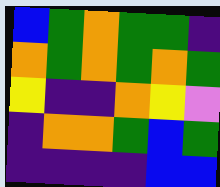[["blue", "green", "orange", "green", "green", "indigo"], ["orange", "green", "orange", "green", "orange", "green"], ["yellow", "indigo", "indigo", "orange", "yellow", "violet"], ["indigo", "orange", "orange", "green", "blue", "green"], ["indigo", "indigo", "indigo", "indigo", "blue", "blue"]]